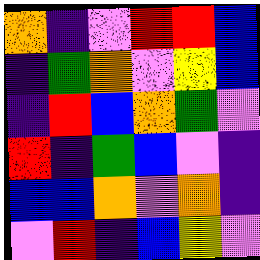[["orange", "indigo", "violet", "red", "red", "blue"], ["indigo", "green", "orange", "violet", "yellow", "blue"], ["indigo", "red", "blue", "orange", "green", "violet"], ["red", "indigo", "green", "blue", "violet", "indigo"], ["blue", "blue", "orange", "violet", "orange", "indigo"], ["violet", "red", "indigo", "blue", "yellow", "violet"]]